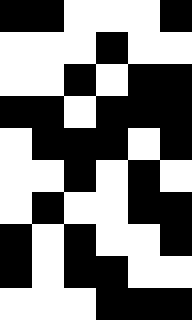[["black", "black", "white", "white", "white", "black"], ["white", "white", "white", "black", "white", "white"], ["white", "white", "black", "white", "black", "black"], ["black", "black", "white", "black", "black", "black"], ["white", "black", "black", "black", "white", "black"], ["white", "white", "black", "white", "black", "white"], ["white", "black", "white", "white", "black", "black"], ["black", "white", "black", "white", "white", "black"], ["black", "white", "black", "black", "white", "white"], ["white", "white", "white", "black", "black", "black"]]